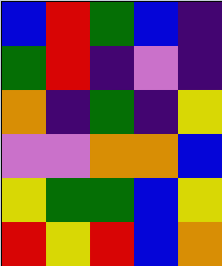[["blue", "red", "green", "blue", "indigo"], ["green", "red", "indigo", "violet", "indigo"], ["orange", "indigo", "green", "indigo", "yellow"], ["violet", "violet", "orange", "orange", "blue"], ["yellow", "green", "green", "blue", "yellow"], ["red", "yellow", "red", "blue", "orange"]]